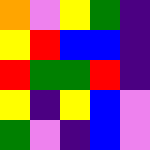[["orange", "violet", "yellow", "green", "indigo"], ["yellow", "red", "blue", "blue", "indigo"], ["red", "green", "green", "red", "indigo"], ["yellow", "indigo", "yellow", "blue", "violet"], ["green", "violet", "indigo", "blue", "violet"]]